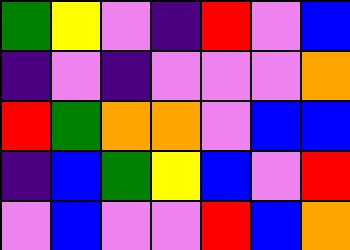[["green", "yellow", "violet", "indigo", "red", "violet", "blue"], ["indigo", "violet", "indigo", "violet", "violet", "violet", "orange"], ["red", "green", "orange", "orange", "violet", "blue", "blue"], ["indigo", "blue", "green", "yellow", "blue", "violet", "red"], ["violet", "blue", "violet", "violet", "red", "blue", "orange"]]